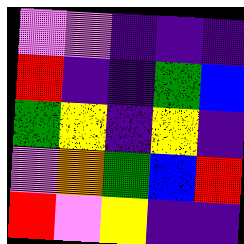[["violet", "violet", "indigo", "indigo", "indigo"], ["red", "indigo", "indigo", "green", "blue"], ["green", "yellow", "indigo", "yellow", "indigo"], ["violet", "orange", "green", "blue", "red"], ["red", "violet", "yellow", "indigo", "indigo"]]